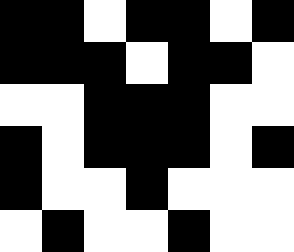[["black", "black", "white", "black", "black", "white", "black"], ["black", "black", "black", "white", "black", "black", "white"], ["white", "white", "black", "black", "black", "white", "white"], ["black", "white", "black", "black", "black", "white", "black"], ["black", "white", "white", "black", "white", "white", "white"], ["white", "black", "white", "white", "black", "white", "white"]]